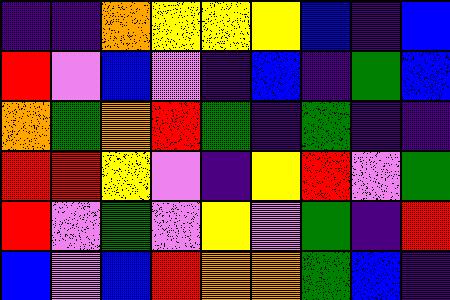[["indigo", "indigo", "orange", "yellow", "yellow", "yellow", "blue", "indigo", "blue"], ["red", "violet", "blue", "violet", "indigo", "blue", "indigo", "green", "blue"], ["orange", "green", "orange", "red", "green", "indigo", "green", "indigo", "indigo"], ["red", "red", "yellow", "violet", "indigo", "yellow", "red", "violet", "green"], ["red", "violet", "green", "violet", "yellow", "violet", "green", "indigo", "red"], ["blue", "violet", "blue", "red", "orange", "orange", "green", "blue", "indigo"]]